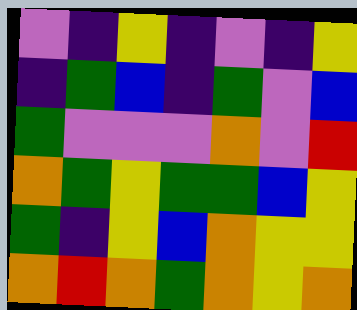[["violet", "indigo", "yellow", "indigo", "violet", "indigo", "yellow"], ["indigo", "green", "blue", "indigo", "green", "violet", "blue"], ["green", "violet", "violet", "violet", "orange", "violet", "red"], ["orange", "green", "yellow", "green", "green", "blue", "yellow"], ["green", "indigo", "yellow", "blue", "orange", "yellow", "yellow"], ["orange", "red", "orange", "green", "orange", "yellow", "orange"]]